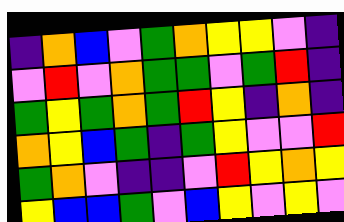[["indigo", "orange", "blue", "violet", "green", "orange", "yellow", "yellow", "violet", "indigo"], ["violet", "red", "violet", "orange", "green", "green", "violet", "green", "red", "indigo"], ["green", "yellow", "green", "orange", "green", "red", "yellow", "indigo", "orange", "indigo"], ["orange", "yellow", "blue", "green", "indigo", "green", "yellow", "violet", "violet", "red"], ["green", "orange", "violet", "indigo", "indigo", "violet", "red", "yellow", "orange", "yellow"], ["yellow", "blue", "blue", "green", "violet", "blue", "yellow", "violet", "yellow", "violet"]]